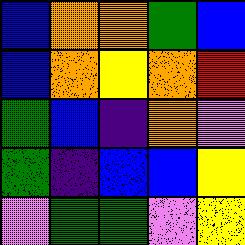[["blue", "orange", "orange", "green", "blue"], ["blue", "orange", "yellow", "orange", "red"], ["green", "blue", "indigo", "orange", "violet"], ["green", "indigo", "blue", "blue", "yellow"], ["violet", "green", "green", "violet", "yellow"]]